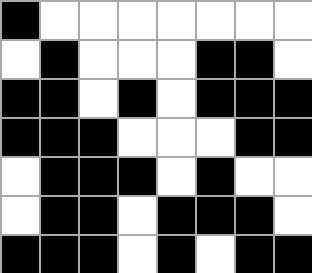[["black", "white", "white", "white", "white", "white", "white", "white"], ["white", "black", "white", "white", "white", "black", "black", "white"], ["black", "black", "white", "black", "white", "black", "black", "black"], ["black", "black", "black", "white", "white", "white", "black", "black"], ["white", "black", "black", "black", "white", "black", "white", "white"], ["white", "black", "black", "white", "black", "black", "black", "white"], ["black", "black", "black", "white", "black", "white", "black", "black"]]